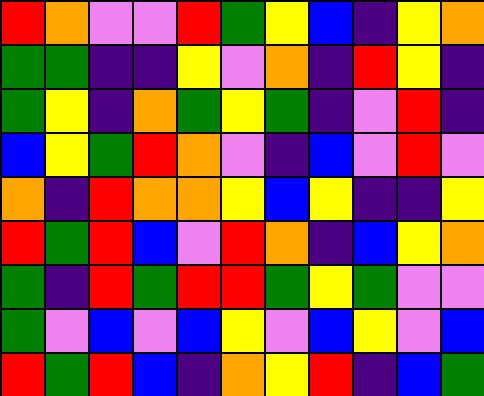[["red", "orange", "violet", "violet", "red", "green", "yellow", "blue", "indigo", "yellow", "orange"], ["green", "green", "indigo", "indigo", "yellow", "violet", "orange", "indigo", "red", "yellow", "indigo"], ["green", "yellow", "indigo", "orange", "green", "yellow", "green", "indigo", "violet", "red", "indigo"], ["blue", "yellow", "green", "red", "orange", "violet", "indigo", "blue", "violet", "red", "violet"], ["orange", "indigo", "red", "orange", "orange", "yellow", "blue", "yellow", "indigo", "indigo", "yellow"], ["red", "green", "red", "blue", "violet", "red", "orange", "indigo", "blue", "yellow", "orange"], ["green", "indigo", "red", "green", "red", "red", "green", "yellow", "green", "violet", "violet"], ["green", "violet", "blue", "violet", "blue", "yellow", "violet", "blue", "yellow", "violet", "blue"], ["red", "green", "red", "blue", "indigo", "orange", "yellow", "red", "indigo", "blue", "green"]]